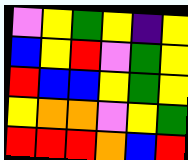[["violet", "yellow", "green", "yellow", "indigo", "yellow"], ["blue", "yellow", "red", "violet", "green", "yellow"], ["red", "blue", "blue", "yellow", "green", "yellow"], ["yellow", "orange", "orange", "violet", "yellow", "green"], ["red", "red", "red", "orange", "blue", "red"]]